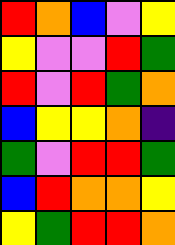[["red", "orange", "blue", "violet", "yellow"], ["yellow", "violet", "violet", "red", "green"], ["red", "violet", "red", "green", "orange"], ["blue", "yellow", "yellow", "orange", "indigo"], ["green", "violet", "red", "red", "green"], ["blue", "red", "orange", "orange", "yellow"], ["yellow", "green", "red", "red", "orange"]]